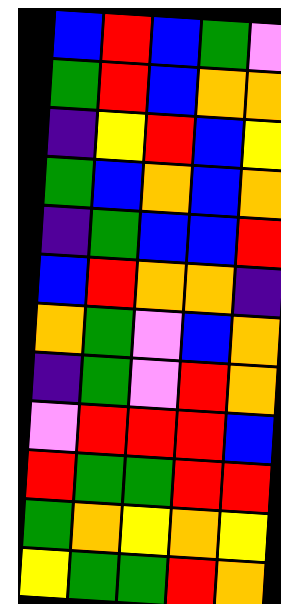[["blue", "red", "blue", "green", "violet"], ["green", "red", "blue", "orange", "orange"], ["indigo", "yellow", "red", "blue", "yellow"], ["green", "blue", "orange", "blue", "orange"], ["indigo", "green", "blue", "blue", "red"], ["blue", "red", "orange", "orange", "indigo"], ["orange", "green", "violet", "blue", "orange"], ["indigo", "green", "violet", "red", "orange"], ["violet", "red", "red", "red", "blue"], ["red", "green", "green", "red", "red"], ["green", "orange", "yellow", "orange", "yellow"], ["yellow", "green", "green", "red", "orange"]]